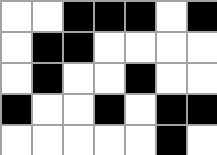[["white", "white", "black", "black", "black", "white", "black"], ["white", "black", "black", "white", "white", "white", "white"], ["white", "black", "white", "white", "black", "white", "white"], ["black", "white", "white", "black", "white", "black", "black"], ["white", "white", "white", "white", "white", "black", "white"]]